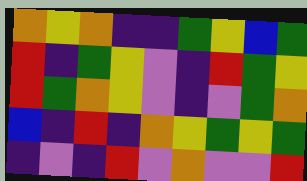[["orange", "yellow", "orange", "indigo", "indigo", "green", "yellow", "blue", "green"], ["red", "indigo", "green", "yellow", "violet", "indigo", "red", "green", "yellow"], ["red", "green", "orange", "yellow", "violet", "indigo", "violet", "green", "orange"], ["blue", "indigo", "red", "indigo", "orange", "yellow", "green", "yellow", "green"], ["indigo", "violet", "indigo", "red", "violet", "orange", "violet", "violet", "red"]]